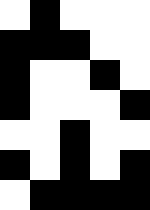[["white", "black", "white", "white", "white"], ["black", "black", "black", "white", "white"], ["black", "white", "white", "black", "white"], ["black", "white", "white", "white", "black"], ["white", "white", "black", "white", "white"], ["black", "white", "black", "white", "black"], ["white", "black", "black", "black", "black"]]